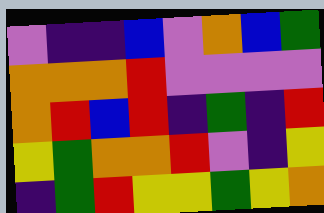[["violet", "indigo", "indigo", "blue", "violet", "orange", "blue", "green"], ["orange", "orange", "orange", "red", "violet", "violet", "violet", "violet"], ["orange", "red", "blue", "red", "indigo", "green", "indigo", "red"], ["yellow", "green", "orange", "orange", "red", "violet", "indigo", "yellow"], ["indigo", "green", "red", "yellow", "yellow", "green", "yellow", "orange"]]